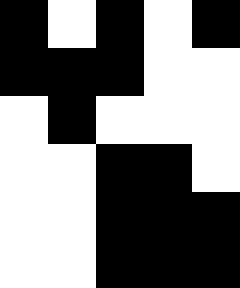[["black", "white", "black", "white", "black"], ["black", "black", "black", "white", "white"], ["white", "black", "white", "white", "white"], ["white", "white", "black", "black", "white"], ["white", "white", "black", "black", "black"], ["white", "white", "black", "black", "black"]]